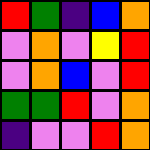[["red", "green", "indigo", "blue", "orange"], ["violet", "orange", "violet", "yellow", "red"], ["violet", "orange", "blue", "violet", "red"], ["green", "green", "red", "violet", "orange"], ["indigo", "violet", "violet", "red", "orange"]]